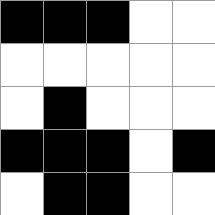[["black", "black", "black", "white", "white"], ["white", "white", "white", "white", "white"], ["white", "black", "white", "white", "white"], ["black", "black", "black", "white", "black"], ["white", "black", "black", "white", "white"]]